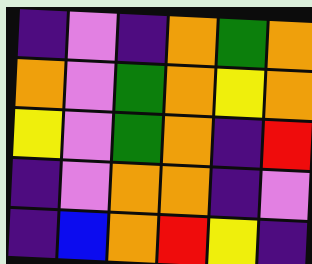[["indigo", "violet", "indigo", "orange", "green", "orange"], ["orange", "violet", "green", "orange", "yellow", "orange"], ["yellow", "violet", "green", "orange", "indigo", "red"], ["indigo", "violet", "orange", "orange", "indigo", "violet"], ["indigo", "blue", "orange", "red", "yellow", "indigo"]]